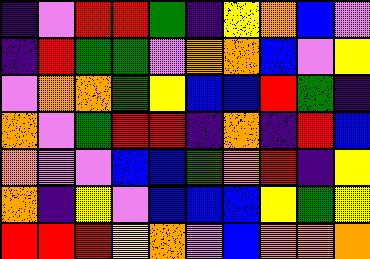[["indigo", "violet", "red", "red", "green", "indigo", "yellow", "orange", "blue", "violet"], ["indigo", "red", "green", "green", "violet", "orange", "orange", "blue", "violet", "yellow"], ["violet", "orange", "orange", "green", "yellow", "blue", "blue", "red", "green", "indigo"], ["orange", "violet", "green", "red", "red", "indigo", "orange", "indigo", "red", "blue"], ["orange", "violet", "violet", "blue", "blue", "green", "orange", "red", "indigo", "yellow"], ["orange", "indigo", "yellow", "violet", "blue", "blue", "blue", "yellow", "green", "yellow"], ["red", "red", "red", "yellow", "orange", "violet", "blue", "orange", "orange", "orange"]]